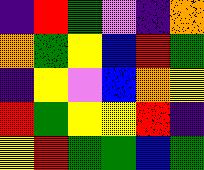[["indigo", "red", "green", "violet", "indigo", "orange"], ["orange", "green", "yellow", "blue", "red", "green"], ["indigo", "yellow", "violet", "blue", "orange", "yellow"], ["red", "green", "yellow", "yellow", "red", "indigo"], ["yellow", "red", "green", "green", "blue", "green"]]